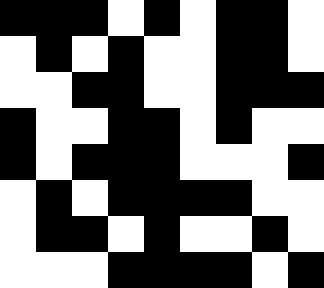[["black", "black", "black", "white", "black", "white", "black", "black", "white"], ["white", "black", "white", "black", "white", "white", "black", "black", "white"], ["white", "white", "black", "black", "white", "white", "black", "black", "black"], ["black", "white", "white", "black", "black", "white", "black", "white", "white"], ["black", "white", "black", "black", "black", "white", "white", "white", "black"], ["white", "black", "white", "black", "black", "black", "black", "white", "white"], ["white", "black", "black", "white", "black", "white", "white", "black", "white"], ["white", "white", "white", "black", "black", "black", "black", "white", "black"]]